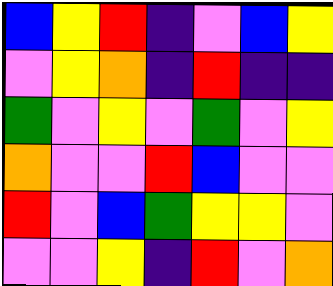[["blue", "yellow", "red", "indigo", "violet", "blue", "yellow"], ["violet", "yellow", "orange", "indigo", "red", "indigo", "indigo"], ["green", "violet", "yellow", "violet", "green", "violet", "yellow"], ["orange", "violet", "violet", "red", "blue", "violet", "violet"], ["red", "violet", "blue", "green", "yellow", "yellow", "violet"], ["violet", "violet", "yellow", "indigo", "red", "violet", "orange"]]